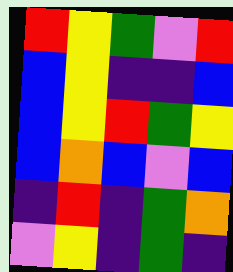[["red", "yellow", "green", "violet", "red"], ["blue", "yellow", "indigo", "indigo", "blue"], ["blue", "yellow", "red", "green", "yellow"], ["blue", "orange", "blue", "violet", "blue"], ["indigo", "red", "indigo", "green", "orange"], ["violet", "yellow", "indigo", "green", "indigo"]]